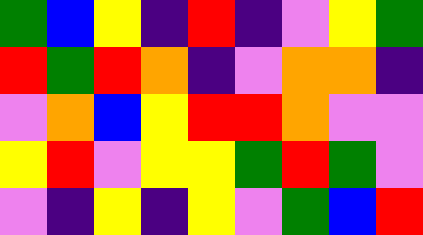[["green", "blue", "yellow", "indigo", "red", "indigo", "violet", "yellow", "green"], ["red", "green", "red", "orange", "indigo", "violet", "orange", "orange", "indigo"], ["violet", "orange", "blue", "yellow", "red", "red", "orange", "violet", "violet"], ["yellow", "red", "violet", "yellow", "yellow", "green", "red", "green", "violet"], ["violet", "indigo", "yellow", "indigo", "yellow", "violet", "green", "blue", "red"]]